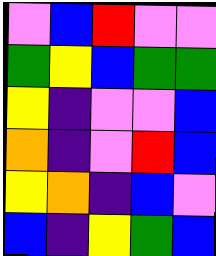[["violet", "blue", "red", "violet", "violet"], ["green", "yellow", "blue", "green", "green"], ["yellow", "indigo", "violet", "violet", "blue"], ["orange", "indigo", "violet", "red", "blue"], ["yellow", "orange", "indigo", "blue", "violet"], ["blue", "indigo", "yellow", "green", "blue"]]